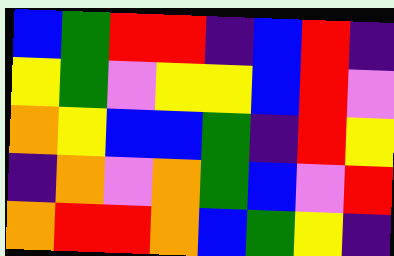[["blue", "green", "red", "red", "indigo", "blue", "red", "indigo"], ["yellow", "green", "violet", "yellow", "yellow", "blue", "red", "violet"], ["orange", "yellow", "blue", "blue", "green", "indigo", "red", "yellow"], ["indigo", "orange", "violet", "orange", "green", "blue", "violet", "red"], ["orange", "red", "red", "orange", "blue", "green", "yellow", "indigo"]]